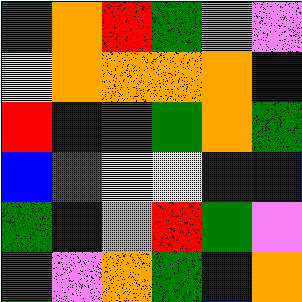[["green", "orange", "red", "green", "orange", "violet"], ["yellow", "orange", "orange", "orange", "orange", "indigo"], ["red", "blue", "red", "green", "orange", "green"], ["blue", "red", "yellow", "yellow", "indigo", "blue"], ["green", "blue", "orange", "red", "green", "violet"], ["green", "violet", "orange", "green", "blue", "orange"]]